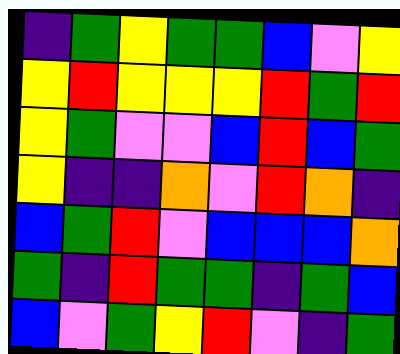[["indigo", "green", "yellow", "green", "green", "blue", "violet", "yellow"], ["yellow", "red", "yellow", "yellow", "yellow", "red", "green", "red"], ["yellow", "green", "violet", "violet", "blue", "red", "blue", "green"], ["yellow", "indigo", "indigo", "orange", "violet", "red", "orange", "indigo"], ["blue", "green", "red", "violet", "blue", "blue", "blue", "orange"], ["green", "indigo", "red", "green", "green", "indigo", "green", "blue"], ["blue", "violet", "green", "yellow", "red", "violet", "indigo", "green"]]